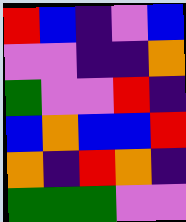[["red", "blue", "indigo", "violet", "blue"], ["violet", "violet", "indigo", "indigo", "orange"], ["green", "violet", "violet", "red", "indigo"], ["blue", "orange", "blue", "blue", "red"], ["orange", "indigo", "red", "orange", "indigo"], ["green", "green", "green", "violet", "violet"]]